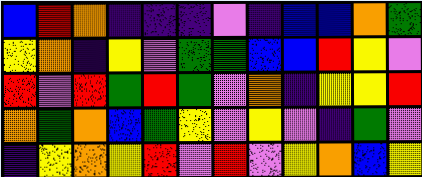[["blue", "red", "orange", "indigo", "indigo", "indigo", "violet", "indigo", "blue", "blue", "orange", "green"], ["yellow", "orange", "indigo", "yellow", "violet", "green", "green", "blue", "blue", "red", "yellow", "violet"], ["red", "violet", "red", "green", "red", "green", "violet", "orange", "indigo", "yellow", "yellow", "red"], ["orange", "green", "orange", "blue", "green", "yellow", "violet", "yellow", "violet", "indigo", "green", "violet"], ["indigo", "yellow", "orange", "yellow", "red", "violet", "red", "violet", "yellow", "orange", "blue", "yellow"]]